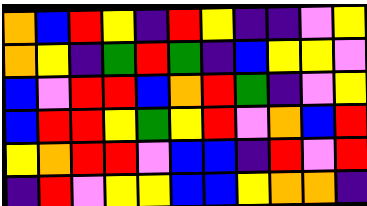[["orange", "blue", "red", "yellow", "indigo", "red", "yellow", "indigo", "indigo", "violet", "yellow"], ["orange", "yellow", "indigo", "green", "red", "green", "indigo", "blue", "yellow", "yellow", "violet"], ["blue", "violet", "red", "red", "blue", "orange", "red", "green", "indigo", "violet", "yellow"], ["blue", "red", "red", "yellow", "green", "yellow", "red", "violet", "orange", "blue", "red"], ["yellow", "orange", "red", "red", "violet", "blue", "blue", "indigo", "red", "violet", "red"], ["indigo", "red", "violet", "yellow", "yellow", "blue", "blue", "yellow", "orange", "orange", "indigo"]]